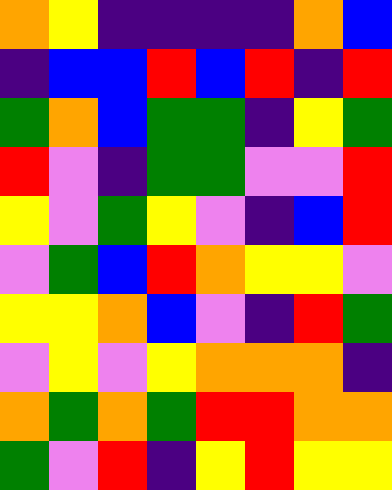[["orange", "yellow", "indigo", "indigo", "indigo", "indigo", "orange", "blue"], ["indigo", "blue", "blue", "red", "blue", "red", "indigo", "red"], ["green", "orange", "blue", "green", "green", "indigo", "yellow", "green"], ["red", "violet", "indigo", "green", "green", "violet", "violet", "red"], ["yellow", "violet", "green", "yellow", "violet", "indigo", "blue", "red"], ["violet", "green", "blue", "red", "orange", "yellow", "yellow", "violet"], ["yellow", "yellow", "orange", "blue", "violet", "indigo", "red", "green"], ["violet", "yellow", "violet", "yellow", "orange", "orange", "orange", "indigo"], ["orange", "green", "orange", "green", "red", "red", "orange", "orange"], ["green", "violet", "red", "indigo", "yellow", "red", "yellow", "yellow"]]